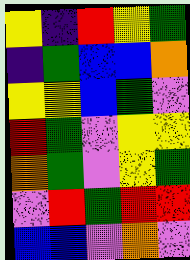[["yellow", "indigo", "red", "yellow", "green"], ["indigo", "green", "blue", "blue", "orange"], ["yellow", "yellow", "blue", "green", "violet"], ["red", "green", "violet", "yellow", "yellow"], ["orange", "green", "violet", "yellow", "green"], ["violet", "red", "green", "red", "red"], ["blue", "blue", "violet", "orange", "violet"]]